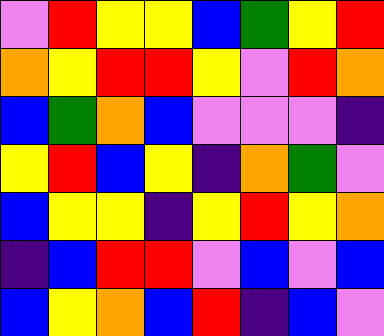[["violet", "red", "yellow", "yellow", "blue", "green", "yellow", "red"], ["orange", "yellow", "red", "red", "yellow", "violet", "red", "orange"], ["blue", "green", "orange", "blue", "violet", "violet", "violet", "indigo"], ["yellow", "red", "blue", "yellow", "indigo", "orange", "green", "violet"], ["blue", "yellow", "yellow", "indigo", "yellow", "red", "yellow", "orange"], ["indigo", "blue", "red", "red", "violet", "blue", "violet", "blue"], ["blue", "yellow", "orange", "blue", "red", "indigo", "blue", "violet"]]